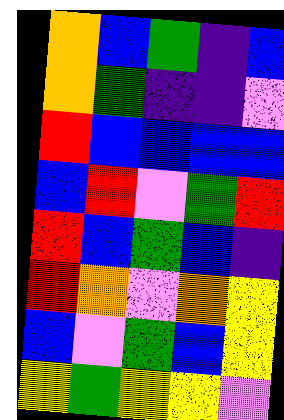[["orange", "blue", "green", "indigo", "blue"], ["orange", "green", "indigo", "indigo", "violet"], ["red", "blue", "blue", "blue", "blue"], ["blue", "red", "violet", "green", "red"], ["red", "blue", "green", "blue", "indigo"], ["red", "orange", "violet", "orange", "yellow"], ["blue", "violet", "green", "blue", "yellow"], ["yellow", "green", "yellow", "yellow", "violet"]]